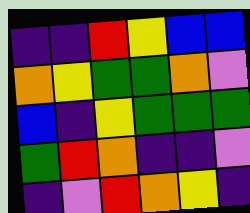[["indigo", "indigo", "red", "yellow", "blue", "blue"], ["orange", "yellow", "green", "green", "orange", "violet"], ["blue", "indigo", "yellow", "green", "green", "green"], ["green", "red", "orange", "indigo", "indigo", "violet"], ["indigo", "violet", "red", "orange", "yellow", "indigo"]]